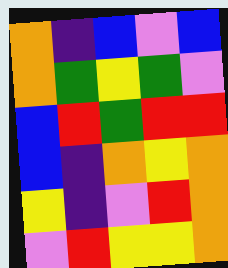[["orange", "indigo", "blue", "violet", "blue"], ["orange", "green", "yellow", "green", "violet"], ["blue", "red", "green", "red", "red"], ["blue", "indigo", "orange", "yellow", "orange"], ["yellow", "indigo", "violet", "red", "orange"], ["violet", "red", "yellow", "yellow", "orange"]]